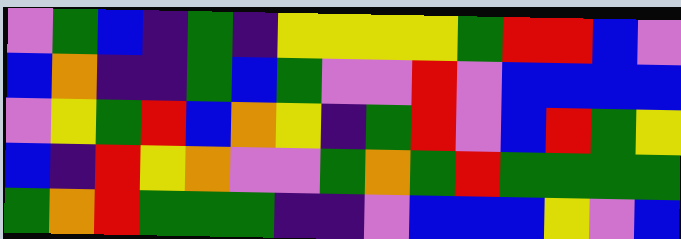[["violet", "green", "blue", "indigo", "green", "indigo", "yellow", "yellow", "yellow", "yellow", "green", "red", "red", "blue", "violet"], ["blue", "orange", "indigo", "indigo", "green", "blue", "green", "violet", "violet", "red", "violet", "blue", "blue", "blue", "blue"], ["violet", "yellow", "green", "red", "blue", "orange", "yellow", "indigo", "green", "red", "violet", "blue", "red", "green", "yellow"], ["blue", "indigo", "red", "yellow", "orange", "violet", "violet", "green", "orange", "green", "red", "green", "green", "green", "green"], ["green", "orange", "red", "green", "green", "green", "indigo", "indigo", "violet", "blue", "blue", "blue", "yellow", "violet", "blue"]]